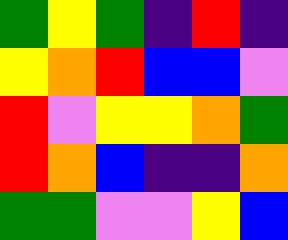[["green", "yellow", "green", "indigo", "red", "indigo"], ["yellow", "orange", "red", "blue", "blue", "violet"], ["red", "violet", "yellow", "yellow", "orange", "green"], ["red", "orange", "blue", "indigo", "indigo", "orange"], ["green", "green", "violet", "violet", "yellow", "blue"]]